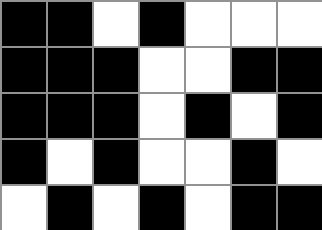[["black", "black", "white", "black", "white", "white", "white"], ["black", "black", "black", "white", "white", "black", "black"], ["black", "black", "black", "white", "black", "white", "black"], ["black", "white", "black", "white", "white", "black", "white"], ["white", "black", "white", "black", "white", "black", "black"]]